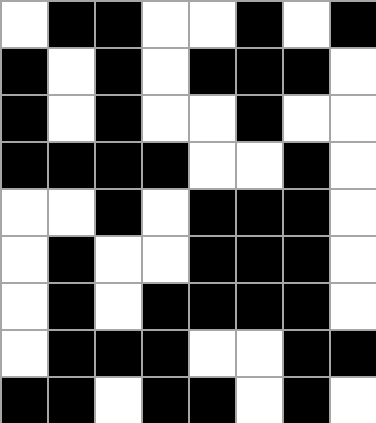[["white", "black", "black", "white", "white", "black", "white", "black"], ["black", "white", "black", "white", "black", "black", "black", "white"], ["black", "white", "black", "white", "white", "black", "white", "white"], ["black", "black", "black", "black", "white", "white", "black", "white"], ["white", "white", "black", "white", "black", "black", "black", "white"], ["white", "black", "white", "white", "black", "black", "black", "white"], ["white", "black", "white", "black", "black", "black", "black", "white"], ["white", "black", "black", "black", "white", "white", "black", "black"], ["black", "black", "white", "black", "black", "white", "black", "white"]]